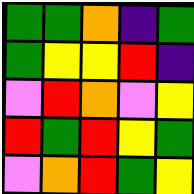[["green", "green", "orange", "indigo", "green"], ["green", "yellow", "yellow", "red", "indigo"], ["violet", "red", "orange", "violet", "yellow"], ["red", "green", "red", "yellow", "green"], ["violet", "orange", "red", "green", "yellow"]]